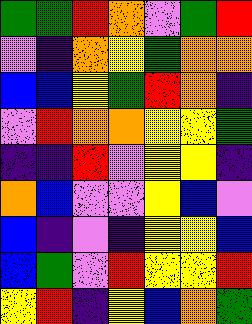[["green", "green", "red", "orange", "violet", "green", "red"], ["violet", "indigo", "orange", "yellow", "green", "orange", "orange"], ["blue", "blue", "yellow", "green", "red", "orange", "indigo"], ["violet", "red", "orange", "orange", "yellow", "yellow", "green"], ["indigo", "indigo", "red", "violet", "yellow", "yellow", "indigo"], ["orange", "blue", "violet", "violet", "yellow", "blue", "violet"], ["blue", "indigo", "violet", "indigo", "yellow", "yellow", "blue"], ["blue", "green", "violet", "red", "yellow", "yellow", "red"], ["yellow", "red", "indigo", "yellow", "blue", "orange", "green"]]